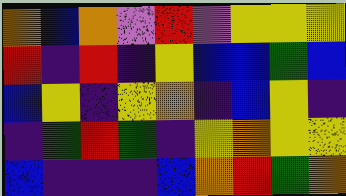[["orange", "blue", "orange", "violet", "red", "violet", "yellow", "yellow", "yellow"], ["red", "indigo", "red", "indigo", "yellow", "blue", "blue", "green", "blue"], ["blue", "yellow", "indigo", "yellow", "orange", "indigo", "blue", "yellow", "indigo"], ["indigo", "green", "red", "green", "indigo", "yellow", "orange", "yellow", "yellow"], ["blue", "indigo", "indigo", "indigo", "blue", "orange", "red", "green", "orange"]]